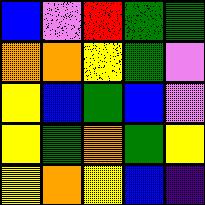[["blue", "violet", "red", "green", "green"], ["orange", "orange", "yellow", "green", "violet"], ["yellow", "blue", "green", "blue", "violet"], ["yellow", "green", "orange", "green", "yellow"], ["yellow", "orange", "yellow", "blue", "indigo"]]